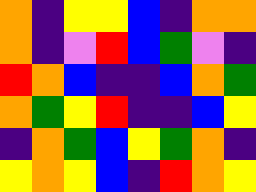[["orange", "indigo", "yellow", "yellow", "blue", "indigo", "orange", "orange"], ["orange", "indigo", "violet", "red", "blue", "green", "violet", "indigo"], ["red", "orange", "blue", "indigo", "indigo", "blue", "orange", "green"], ["orange", "green", "yellow", "red", "indigo", "indigo", "blue", "yellow"], ["indigo", "orange", "green", "blue", "yellow", "green", "orange", "indigo"], ["yellow", "orange", "yellow", "blue", "indigo", "red", "orange", "yellow"]]